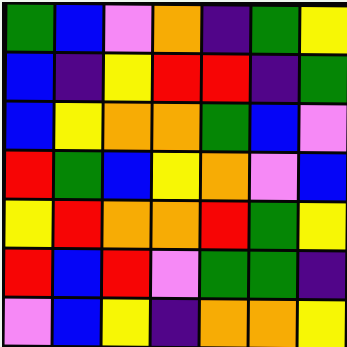[["green", "blue", "violet", "orange", "indigo", "green", "yellow"], ["blue", "indigo", "yellow", "red", "red", "indigo", "green"], ["blue", "yellow", "orange", "orange", "green", "blue", "violet"], ["red", "green", "blue", "yellow", "orange", "violet", "blue"], ["yellow", "red", "orange", "orange", "red", "green", "yellow"], ["red", "blue", "red", "violet", "green", "green", "indigo"], ["violet", "blue", "yellow", "indigo", "orange", "orange", "yellow"]]